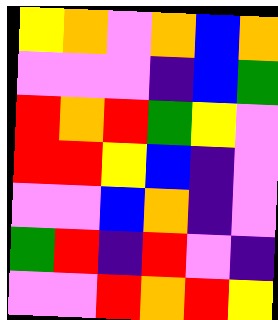[["yellow", "orange", "violet", "orange", "blue", "orange"], ["violet", "violet", "violet", "indigo", "blue", "green"], ["red", "orange", "red", "green", "yellow", "violet"], ["red", "red", "yellow", "blue", "indigo", "violet"], ["violet", "violet", "blue", "orange", "indigo", "violet"], ["green", "red", "indigo", "red", "violet", "indigo"], ["violet", "violet", "red", "orange", "red", "yellow"]]